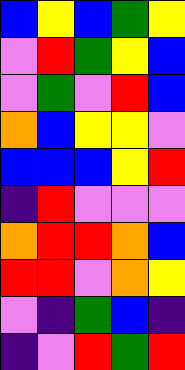[["blue", "yellow", "blue", "green", "yellow"], ["violet", "red", "green", "yellow", "blue"], ["violet", "green", "violet", "red", "blue"], ["orange", "blue", "yellow", "yellow", "violet"], ["blue", "blue", "blue", "yellow", "red"], ["indigo", "red", "violet", "violet", "violet"], ["orange", "red", "red", "orange", "blue"], ["red", "red", "violet", "orange", "yellow"], ["violet", "indigo", "green", "blue", "indigo"], ["indigo", "violet", "red", "green", "red"]]